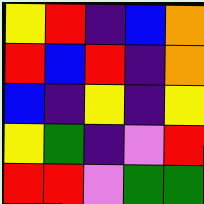[["yellow", "red", "indigo", "blue", "orange"], ["red", "blue", "red", "indigo", "orange"], ["blue", "indigo", "yellow", "indigo", "yellow"], ["yellow", "green", "indigo", "violet", "red"], ["red", "red", "violet", "green", "green"]]